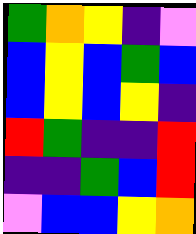[["green", "orange", "yellow", "indigo", "violet"], ["blue", "yellow", "blue", "green", "blue"], ["blue", "yellow", "blue", "yellow", "indigo"], ["red", "green", "indigo", "indigo", "red"], ["indigo", "indigo", "green", "blue", "red"], ["violet", "blue", "blue", "yellow", "orange"]]